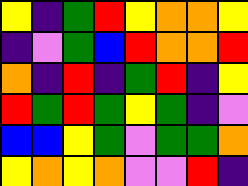[["yellow", "indigo", "green", "red", "yellow", "orange", "orange", "yellow"], ["indigo", "violet", "green", "blue", "red", "orange", "orange", "red"], ["orange", "indigo", "red", "indigo", "green", "red", "indigo", "yellow"], ["red", "green", "red", "green", "yellow", "green", "indigo", "violet"], ["blue", "blue", "yellow", "green", "violet", "green", "green", "orange"], ["yellow", "orange", "yellow", "orange", "violet", "violet", "red", "indigo"]]